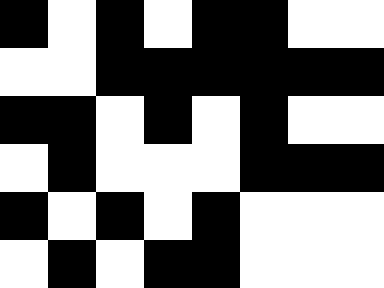[["black", "white", "black", "white", "black", "black", "white", "white"], ["white", "white", "black", "black", "black", "black", "black", "black"], ["black", "black", "white", "black", "white", "black", "white", "white"], ["white", "black", "white", "white", "white", "black", "black", "black"], ["black", "white", "black", "white", "black", "white", "white", "white"], ["white", "black", "white", "black", "black", "white", "white", "white"]]